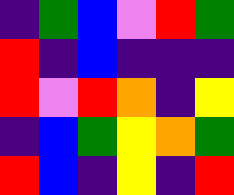[["indigo", "green", "blue", "violet", "red", "green"], ["red", "indigo", "blue", "indigo", "indigo", "indigo"], ["red", "violet", "red", "orange", "indigo", "yellow"], ["indigo", "blue", "green", "yellow", "orange", "green"], ["red", "blue", "indigo", "yellow", "indigo", "red"]]